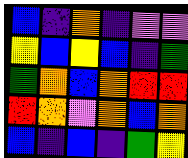[["blue", "indigo", "orange", "indigo", "violet", "violet"], ["yellow", "blue", "yellow", "blue", "indigo", "green"], ["green", "orange", "blue", "orange", "red", "red"], ["red", "orange", "violet", "orange", "blue", "orange"], ["blue", "indigo", "blue", "indigo", "green", "yellow"]]